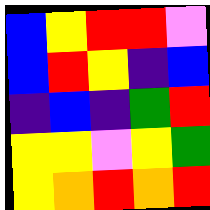[["blue", "yellow", "red", "red", "violet"], ["blue", "red", "yellow", "indigo", "blue"], ["indigo", "blue", "indigo", "green", "red"], ["yellow", "yellow", "violet", "yellow", "green"], ["yellow", "orange", "red", "orange", "red"]]